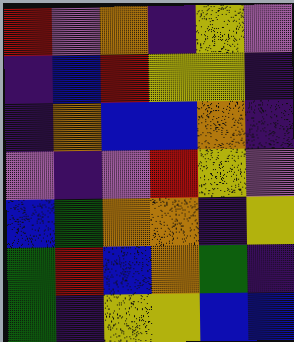[["red", "violet", "orange", "indigo", "yellow", "violet"], ["indigo", "blue", "red", "yellow", "yellow", "indigo"], ["indigo", "orange", "blue", "blue", "orange", "indigo"], ["violet", "indigo", "violet", "red", "yellow", "violet"], ["blue", "green", "orange", "orange", "indigo", "yellow"], ["green", "red", "blue", "orange", "green", "indigo"], ["green", "indigo", "yellow", "yellow", "blue", "blue"]]